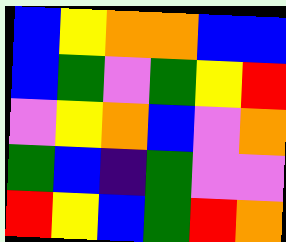[["blue", "yellow", "orange", "orange", "blue", "blue"], ["blue", "green", "violet", "green", "yellow", "red"], ["violet", "yellow", "orange", "blue", "violet", "orange"], ["green", "blue", "indigo", "green", "violet", "violet"], ["red", "yellow", "blue", "green", "red", "orange"]]